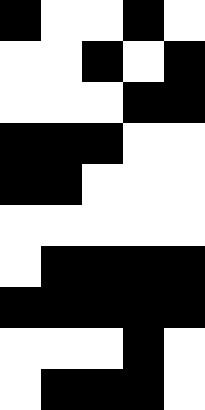[["black", "white", "white", "black", "white"], ["white", "white", "black", "white", "black"], ["white", "white", "white", "black", "black"], ["black", "black", "black", "white", "white"], ["black", "black", "white", "white", "white"], ["white", "white", "white", "white", "white"], ["white", "black", "black", "black", "black"], ["black", "black", "black", "black", "black"], ["white", "white", "white", "black", "white"], ["white", "black", "black", "black", "white"]]